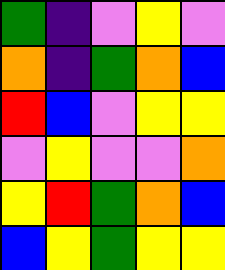[["green", "indigo", "violet", "yellow", "violet"], ["orange", "indigo", "green", "orange", "blue"], ["red", "blue", "violet", "yellow", "yellow"], ["violet", "yellow", "violet", "violet", "orange"], ["yellow", "red", "green", "orange", "blue"], ["blue", "yellow", "green", "yellow", "yellow"]]